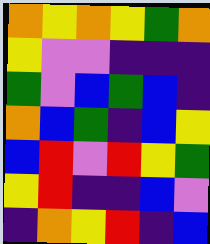[["orange", "yellow", "orange", "yellow", "green", "orange"], ["yellow", "violet", "violet", "indigo", "indigo", "indigo"], ["green", "violet", "blue", "green", "blue", "indigo"], ["orange", "blue", "green", "indigo", "blue", "yellow"], ["blue", "red", "violet", "red", "yellow", "green"], ["yellow", "red", "indigo", "indigo", "blue", "violet"], ["indigo", "orange", "yellow", "red", "indigo", "blue"]]